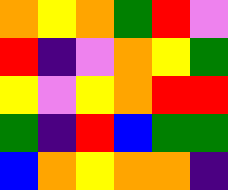[["orange", "yellow", "orange", "green", "red", "violet"], ["red", "indigo", "violet", "orange", "yellow", "green"], ["yellow", "violet", "yellow", "orange", "red", "red"], ["green", "indigo", "red", "blue", "green", "green"], ["blue", "orange", "yellow", "orange", "orange", "indigo"]]